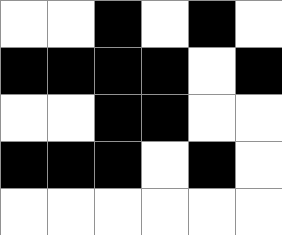[["white", "white", "black", "white", "black", "white"], ["black", "black", "black", "black", "white", "black"], ["white", "white", "black", "black", "white", "white"], ["black", "black", "black", "white", "black", "white"], ["white", "white", "white", "white", "white", "white"]]